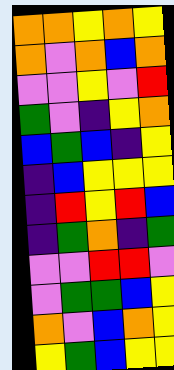[["orange", "orange", "yellow", "orange", "yellow"], ["orange", "violet", "orange", "blue", "orange"], ["violet", "violet", "yellow", "violet", "red"], ["green", "violet", "indigo", "yellow", "orange"], ["blue", "green", "blue", "indigo", "yellow"], ["indigo", "blue", "yellow", "yellow", "yellow"], ["indigo", "red", "yellow", "red", "blue"], ["indigo", "green", "orange", "indigo", "green"], ["violet", "violet", "red", "red", "violet"], ["violet", "green", "green", "blue", "yellow"], ["orange", "violet", "blue", "orange", "yellow"], ["yellow", "green", "blue", "yellow", "yellow"]]